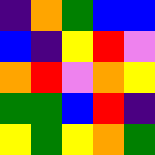[["indigo", "orange", "green", "blue", "blue"], ["blue", "indigo", "yellow", "red", "violet"], ["orange", "red", "violet", "orange", "yellow"], ["green", "green", "blue", "red", "indigo"], ["yellow", "green", "yellow", "orange", "green"]]